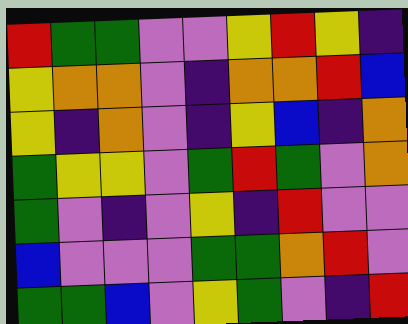[["red", "green", "green", "violet", "violet", "yellow", "red", "yellow", "indigo"], ["yellow", "orange", "orange", "violet", "indigo", "orange", "orange", "red", "blue"], ["yellow", "indigo", "orange", "violet", "indigo", "yellow", "blue", "indigo", "orange"], ["green", "yellow", "yellow", "violet", "green", "red", "green", "violet", "orange"], ["green", "violet", "indigo", "violet", "yellow", "indigo", "red", "violet", "violet"], ["blue", "violet", "violet", "violet", "green", "green", "orange", "red", "violet"], ["green", "green", "blue", "violet", "yellow", "green", "violet", "indigo", "red"]]